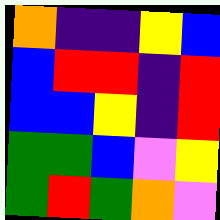[["orange", "indigo", "indigo", "yellow", "blue"], ["blue", "red", "red", "indigo", "red"], ["blue", "blue", "yellow", "indigo", "red"], ["green", "green", "blue", "violet", "yellow"], ["green", "red", "green", "orange", "violet"]]